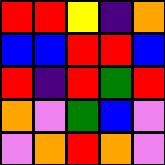[["red", "red", "yellow", "indigo", "orange"], ["blue", "blue", "red", "red", "blue"], ["red", "indigo", "red", "green", "red"], ["orange", "violet", "green", "blue", "violet"], ["violet", "orange", "red", "orange", "violet"]]